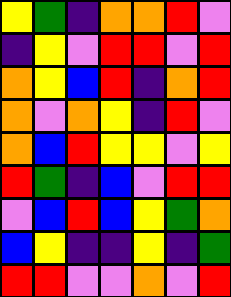[["yellow", "green", "indigo", "orange", "orange", "red", "violet"], ["indigo", "yellow", "violet", "red", "red", "violet", "red"], ["orange", "yellow", "blue", "red", "indigo", "orange", "red"], ["orange", "violet", "orange", "yellow", "indigo", "red", "violet"], ["orange", "blue", "red", "yellow", "yellow", "violet", "yellow"], ["red", "green", "indigo", "blue", "violet", "red", "red"], ["violet", "blue", "red", "blue", "yellow", "green", "orange"], ["blue", "yellow", "indigo", "indigo", "yellow", "indigo", "green"], ["red", "red", "violet", "violet", "orange", "violet", "red"]]